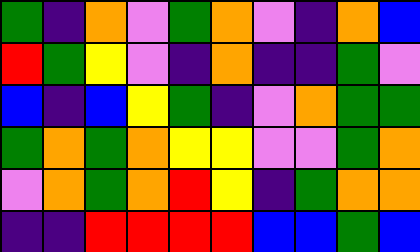[["green", "indigo", "orange", "violet", "green", "orange", "violet", "indigo", "orange", "blue"], ["red", "green", "yellow", "violet", "indigo", "orange", "indigo", "indigo", "green", "violet"], ["blue", "indigo", "blue", "yellow", "green", "indigo", "violet", "orange", "green", "green"], ["green", "orange", "green", "orange", "yellow", "yellow", "violet", "violet", "green", "orange"], ["violet", "orange", "green", "orange", "red", "yellow", "indigo", "green", "orange", "orange"], ["indigo", "indigo", "red", "red", "red", "red", "blue", "blue", "green", "blue"]]